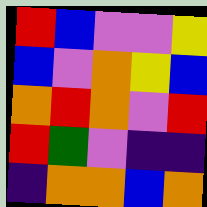[["red", "blue", "violet", "violet", "yellow"], ["blue", "violet", "orange", "yellow", "blue"], ["orange", "red", "orange", "violet", "red"], ["red", "green", "violet", "indigo", "indigo"], ["indigo", "orange", "orange", "blue", "orange"]]